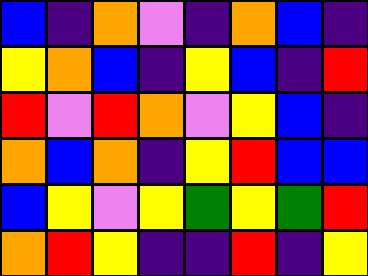[["blue", "indigo", "orange", "violet", "indigo", "orange", "blue", "indigo"], ["yellow", "orange", "blue", "indigo", "yellow", "blue", "indigo", "red"], ["red", "violet", "red", "orange", "violet", "yellow", "blue", "indigo"], ["orange", "blue", "orange", "indigo", "yellow", "red", "blue", "blue"], ["blue", "yellow", "violet", "yellow", "green", "yellow", "green", "red"], ["orange", "red", "yellow", "indigo", "indigo", "red", "indigo", "yellow"]]